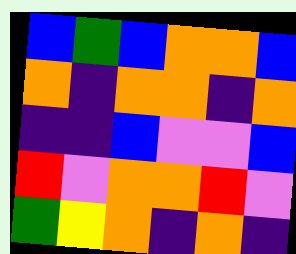[["blue", "green", "blue", "orange", "orange", "blue"], ["orange", "indigo", "orange", "orange", "indigo", "orange"], ["indigo", "indigo", "blue", "violet", "violet", "blue"], ["red", "violet", "orange", "orange", "red", "violet"], ["green", "yellow", "orange", "indigo", "orange", "indigo"]]